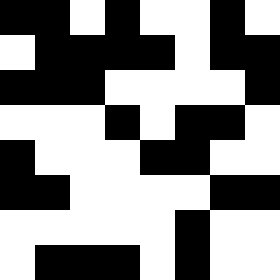[["black", "black", "white", "black", "white", "white", "black", "white"], ["white", "black", "black", "black", "black", "white", "black", "black"], ["black", "black", "black", "white", "white", "white", "white", "black"], ["white", "white", "white", "black", "white", "black", "black", "white"], ["black", "white", "white", "white", "black", "black", "white", "white"], ["black", "black", "white", "white", "white", "white", "black", "black"], ["white", "white", "white", "white", "white", "black", "white", "white"], ["white", "black", "black", "black", "white", "black", "white", "white"]]